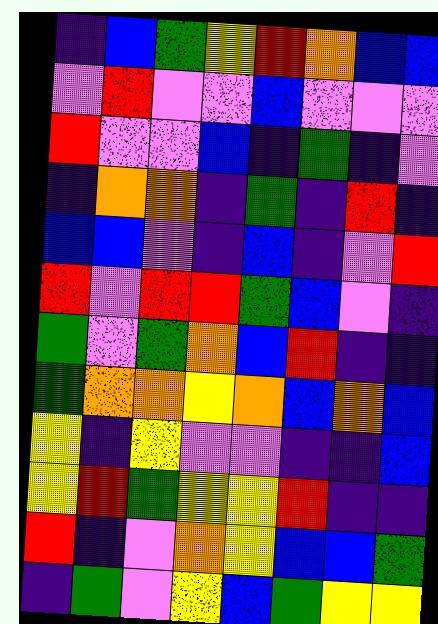[["indigo", "blue", "green", "yellow", "red", "orange", "blue", "blue"], ["violet", "red", "violet", "violet", "blue", "violet", "violet", "violet"], ["red", "violet", "violet", "blue", "indigo", "green", "indigo", "violet"], ["indigo", "orange", "orange", "indigo", "green", "indigo", "red", "indigo"], ["blue", "blue", "violet", "indigo", "blue", "indigo", "violet", "red"], ["red", "violet", "red", "red", "green", "blue", "violet", "indigo"], ["green", "violet", "green", "orange", "blue", "red", "indigo", "indigo"], ["green", "orange", "orange", "yellow", "orange", "blue", "orange", "blue"], ["yellow", "indigo", "yellow", "violet", "violet", "indigo", "indigo", "blue"], ["yellow", "red", "green", "yellow", "yellow", "red", "indigo", "indigo"], ["red", "indigo", "violet", "orange", "yellow", "blue", "blue", "green"], ["indigo", "green", "violet", "yellow", "blue", "green", "yellow", "yellow"]]